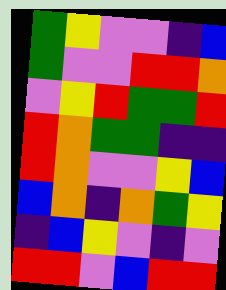[["green", "yellow", "violet", "violet", "indigo", "blue"], ["green", "violet", "violet", "red", "red", "orange"], ["violet", "yellow", "red", "green", "green", "red"], ["red", "orange", "green", "green", "indigo", "indigo"], ["red", "orange", "violet", "violet", "yellow", "blue"], ["blue", "orange", "indigo", "orange", "green", "yellow"], ["indigo", "blue", "yellow", "violet", "indigo", "violet"], ["red", "red", "violet", "blue", "red", "red"]]